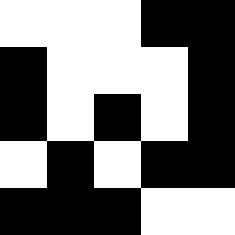[["white", "white", "white", "black", "black"], ["black", "white", "white", "white", "black"], ["black", "white", "black", "white", "black"], ["white", "black", "white", "black", "black"], ["black", "black", "black", "white", "white"]]